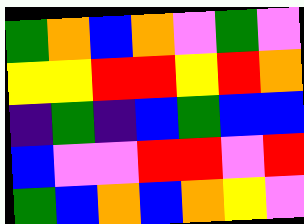[["green", "orange", "blue", "orange", "violet", "green", "violet"], ["yellow", "yellow", "red", "red", "yellow", "red", "orange"], ["indigo", "green", "indigo", "blue", "green", "blue", "blue"], ["blue", "violet", "violet", "red", "red", "violet", "red"], ["green", "blue", "orange", "blue", "orange", "yellow", "violet"]]